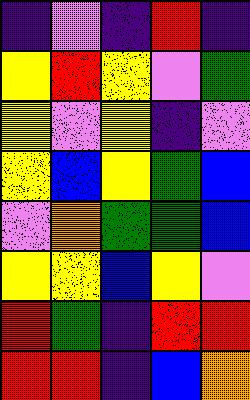[["indigo", "violet", "indigo", "red", "indigo"], ["yellow", "red", "yellow", "violet", "green"], ["yellow", "violet", "yellow", "indigo", "violet"], ["yellow", "blue", "yellow", "green", "blue"], ["violet", "orange", "green", "green", "blue"], ["yellow", "yellow", "blue", "yellow", "violet"], ["red", "green", "indigo", "red", "red"], ["red", "red", "indigo", "blue", "orange"]]